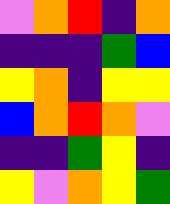[["violet", "orange", "red", "indigo", "orange"], ["indigo", "indigo", "indigo", "green", "blue"], ["yellow", "orange", "indigo", "yellow", "yellow"], ["blue", "orange", "red", "orange", "violet"], ["indigo", "indigo", "green", "yellow", "indigo"], ["yellow", "violet", "orange", "yellow", "green"]]